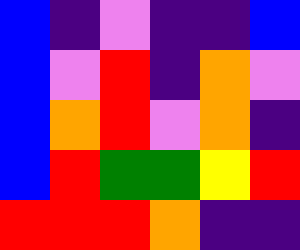[["blue", "indigo", "violet", "indigo", "indigo", "blue"], ["blue", "violet", "red", "indigo", "orange", "violet"], ["blue", "orange", "red", "violet", "orange", "indigo"], ["blue", "red", "green", "green", "yellow", "red"], ["red", "red", "red", "orange", "indigo", "indigo"]]